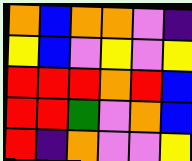[["orange", "blue", "orange", "orange", "violet", "indigo"], ["yellow", "blue", "violet", "yellow", "violet", "yellow"], ["red", "red", "red", "orange", "red", "blue"], ["red", "red", "green", "violet", "orange", "blue"], ["red", "indigo", "orange", "violet", "violet", "yellow"]]